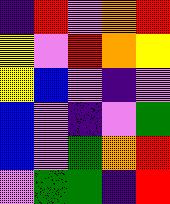[["indigo", "red", "violet", "orange", "red"], ["yellow", "violet", "red", "orange", "yellow"], ["yellow", "blue", "violet", "indigo", "violet"], ["blue", "violet", "indigo", "violet", "green"], ["blue", "violet", "green", "orange", "red"], ["violet", "green", "green", "indigo", "red"]]